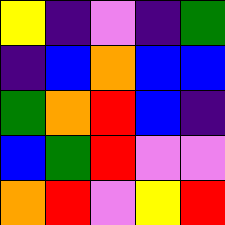[["yellow", "indigo", "violet", "indigo", "green"], ["indigo", "blue", "orange", "blue", "blue"], ["green", "orange", "red", "blue", "indigo"], ["blue", "green", "red", "violet", "violet"], ["orange", "red", "violet", "yellow", "red"]]